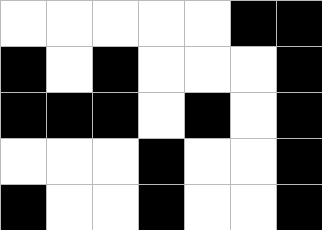[["white", "white", "white", "white", "white", "black", "black"], ["black", "white", "black", "white", "white", "white", "black"], ["black", "black", "black", "white", "black", "white", "black"], ["white", "white", "white", "black", "white", "white", "black"], ["black", "white", "white", "black", "white", "white", "black"]]